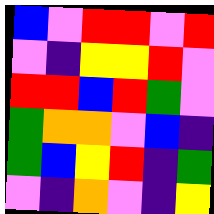[["blue", "violet", "red", "red", "violet", "red"], ["violet", "indigo", "yellow", "yellow", "red", "violet"], ["red", "red", "blue", "red", "green", "violet"], ["green", "orange", "orange", "violet", "blue", "indigo"], ["green", "blue", "yellow", "red", "indigo", "green"], ["violet", "indigo", "orange", "violet", "indigo", "yellow"]]